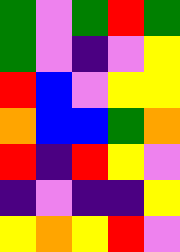[["green", "violet", "green", "red", "green"], ["green", "violet", "indigo", "violet", "yellow"], ["red", "blue", "violet", "yellow", "yellow"], ["orange", "blue", "blue", "green", "orange"], ["red", "indigo", "red", "yellow", "violet"], ["indigo", "violet", "indigo", "indigo", "yellow"], ["yellow", "orange", "yellow", "red", "violet"]]